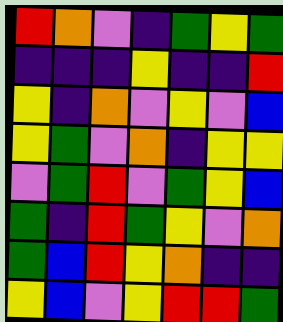[["red", "orange", "violet", "indigo", "green", "yellow", "green"], ["indigo", "indigo", "indigo", "yellow", "indigo", "indigo", "red"], ["yellow", "indigo", "orange", "violet", "yellow", "violet", "blue"], ["yellow", "green", "violet", "orange", "indigo", "yellow", "yellow"], ["violet", "green", "red", "violet", "green", "yellow", "blue"], ["green", "indigo", "red", "green", "yellow", "violet", "orange"], ["green", "blue", "red", "yellow", "orange", "indigo", "indigo"], ["yellow", "blue", "violet", "yellow", "red", "red", "green"]]